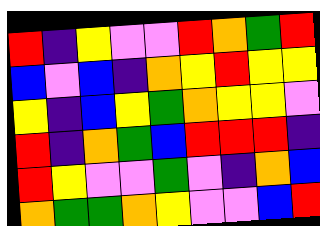[["red", "indigo", "yellow", "violet", "violet", "red", "orange", "green", "red"], ["blue", "violet", "blue", "indigo", "orange", "yellow", "red", "yellow", "yellow"], ["yellow", "indigo", "blue", "yellow", "green", "orange", "yellow", "yellow", "violet"], ["red", "indigo", "orange", "green", "blue", "red", "red", "red", "indigo"], ["red", "yellow", "violet", "violet", "green", "violet", "indigo", "orange", "blue"], ["orange", "green", "green", "orange", "yellow", "violet", "violet", "blue", "red"]]